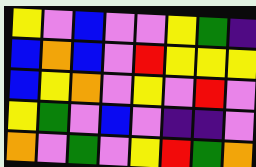[["yellow", "violet", "blue", "violet", "violet", "yellow", "green", "indigo"], ["blue", "orange", "blue", "violet", "red", "yellow", "yellow", "yellow"], ["blue", "yellow", "orange", "violet", "yellow", "violet", "red", "violet"], ["yellow", "green", "violet", "blue", "violet", "indigo", "indigo", "violet"], ["orange", "violet", "green", "violet", "yellow", "red", "green", "orange"]]